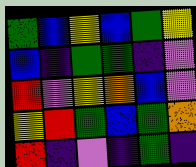[["green", "blue", "yellow", "blue", "green", "yellow"], ["blue", "indigo", "green", "green", "indigo", "violet"], ["red", "violet", "yellow", "orange", "blue", "violet"], ["yellow", "red", "green", "blue", "green", "orange"], ["red", "indigo", "violet", "indigo", "green", "indigo"]]